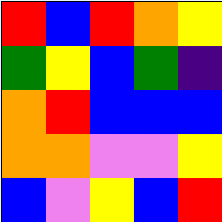[["red", "blue", "red", "orange", "yellow"], ["green", "yellow", "blue", "green", "indigo"], ["orange", "red", "blue", "blue", "blue"], ["orange", "orange", "violet", "violet", "yellow"], ["blue", "violet", "yellow", "blue", "red"]]